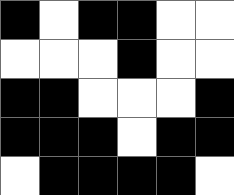[["black", "white", "black", "black", "white", "white"], ["white", "white", "white", "black", "white", "white"], ["black", "black", "white", "white", "white", "black"], ["black", "black", "black", "white", "black", "black"], ["white", "black", "black", "black", "black", "white"]]